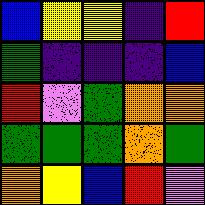[["blue", "yellow", "yellow", "indigo", "red"], ["green", "indigo", "indigo", "indigo", "blue"], ["red", "violet", "green", "orange", "orange"], ["green", "green", "green", "orange", "green"], ["orange", "yellow", "blue", "red", "violet"]]